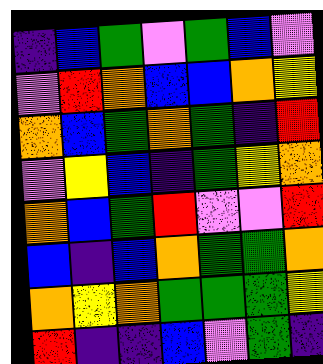[["indigo", "blue", "green", "violet", "green", "blue", "violet"], ["violet", "red", "orange", "blue", "blue", "orange", "yellow"], ["orange", "blue", "green", "orange", "green", "indigo", "red"], ["violet", "yellow", "blue", "indigo", "green", "yellow", "orange"], ["orange", "blue", "green", "red", "violet", "violet", "red"], ["blue", "indigo", "blue", "orange", "green", "green", "orange"], ["orange", "yellow", "orange", "green", "green", "green", "yellow"], ["red", "indigo", "indigo", "blue", "violet", "green", "indigo"]]